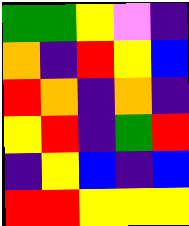[["green", "green", "yellow", "violet", "indigo"], ["orange", "indigo", "red", "yellow", "blue"], ["red", "orange", "indigo", "orange", "indigo"], ["yellow", "red", "indigo", "green", "red"], ["indigo", "yellow", "blue", "indigo", "blue"], ["red", "red", "yellow", "yellow", "yellow"]]